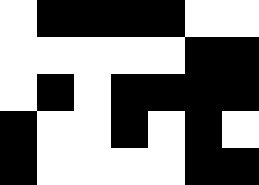[["white", "black", "black", "black", "black", "white", "white"], ["white", "white", "white", "white", "white", "black", "black"], ["white", "black", "white", "black", "black", "black", "black"], ["black", "white", "white", "black", "white", "black", "white"], ["black", "white", "white", "white", "white", "black", "black"]]